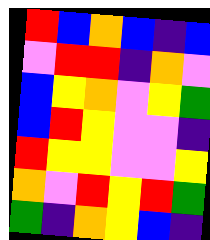[["red", "blue", "orange", "blue", "indigo", "blue"], ["violet", "red", "red", "indigo", "orange", "violet"], ["blue", "yellow", "orange", "violet", "yellow", "green"], ["blue", "red", "yellow", "violet", "violet", "indigo"], ["red", "yellow", "yellow", "violet", "violet", "yellow"], ["orange", "violet", "red", "yellow", "red", "green"], ["green", "indigo", "orange", "yellow", "blue", "indigo"]]